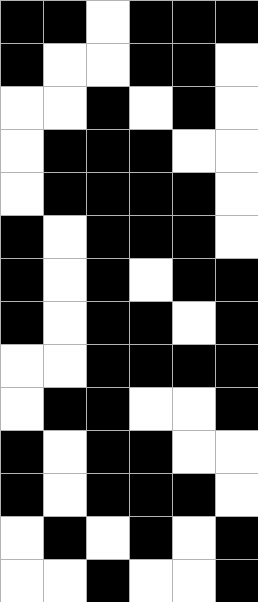[["black", "black", "white", "black", "black", "black"], ["black", "white", "white", "black", "black", "white"], ["white", "white", "black", "white", "black", "white"], ["white", "black", "black", "black", "white", "white"], ["white", "black", "black", "black", "black", "white"], ["black", "white", "black", "black", "black", "white"], ["black", "white", "black", "white", "black", "black"], ["black", "white", "black", "black", "white", "black"], ["white", "white", "black", "black", "black", "black"], ["white", "black", "black", "white", "white", "black"], ["black", "white", "black", "black", "white", "white"], ["black", "white", "black", "black", "black", "white"], ["white", "black", "white", "black", "white", "black"], ["white", "white", "black", "white", "white", "black"]]